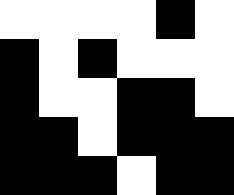[["white", "white", "white", "white", "black", "white"], ["black", "white", "black", "white", "white", "white"], ["black", "white", "white", "black", "black", "white"], ["black", "black", "white", "black", "black", "black"], ["black", "black", "black", "white", "black", "black"]]